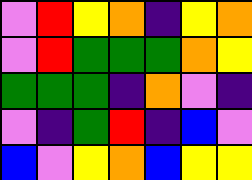[["violet", "red", "yellow", "orange", "indigo", "yellow", "orange"], ["violet", "red", "green", "green", "green", "orange", "yellow"], ["green", "green", "green", "indigo", "orange", "violet", "indigo"], ["violet", "indigo", "green", "red", "indigo", "blue", "violet"], ["blue", "violet", "yellow", "orange", "blue", "yellow", "yellow"]]